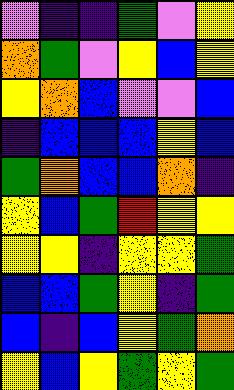[["violet", "indigo", "indigo", "green", "violet", "yellow"], ["orange", "green", "violet", "yellow", "blue", "yellow"], ["yellow", "orange", "blue", "violet", "violet", "blue"], ["indigo", "blue", "blue", "blue", "yellow", "blue"], ["green", "orange", "blue", "blue", "orange", "indigo"], ["yellow", "blue", "green", "red", "yellow", "yellow"], ["yellow", "yellow", "indigo", "yellow", "yellow", "green"], ["blue", "blue", "green", "yellow", "indigo", "green"], ["blue", "indigo", "blue", "yellow", "green", "orange"], ["yellow", "blue", "yellow", "green", "yellow", "green"]]